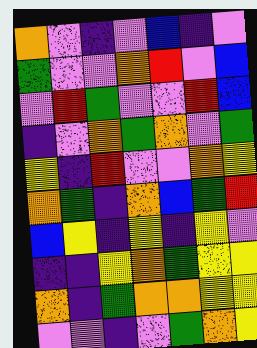[["orange", "violet", "indigo", "violet", "blue", "indigo", "violet"], ["green", "violet", "violet", "orange", "red", "violet", "blue"], ["violet", "red", "green", "violet", "violet", "red", "blue"], ["indigo", "violet", "orange", "green", "orange", "violet", "green"], ["yellow", "indigo", "red", "violet", "violet", "orange", "yellow"], ["orange", "green", "indigo", "orange", "blue", "green", "red"], ["blue", "yellow", "indigo", "yellow", "indigo", "yellow", "violet"], ["indigo", "indigo", "yellow", "orange", "green", "yellow", "yellow"], ["orange", "indigo", "green", "orange", "orange", "yellow", "yellow"], ["violet", "violet", "indigo", "violet", "green", "orange", "yellow"]]